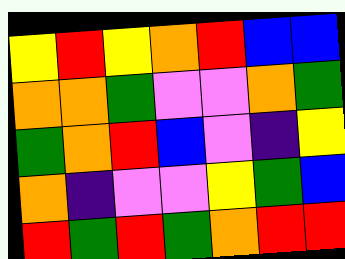[["yellow", "red", "yellow", "orange", "red", "blue", "blue"], ["orange", "orange", "green", "violet", "violet", "orange", "green"], ["green", "orange", "red", "blue", "violet", "indigo", "yellow"], ["orange", "indigo", "violet", "violet", "yellow", "green", "blue"], ["red", "green", "red", "green", "orange", "red", "red"]]